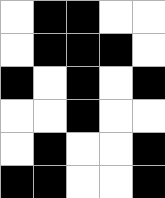[["white", "black", "black", "white", "white"], ["white", "black", "black", "black", "white"], ["black", "white", "black", "white", "black"], ["white", "white", "black", "white", "white"], ["white", "black", "white", "white", "black"], ["black", "black", "white", "white", "black"]]